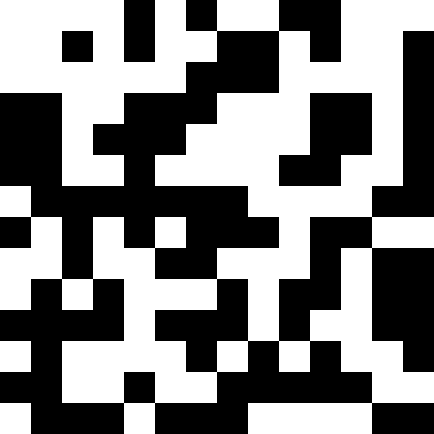[["white", "white", "white", "white", "black", "white", "black", "white", "white", "black", "black", "white", "white", "white"], ["white", "white", "black", "white", "black", "white", "white", "black", "black", "white", "black", "white", "white", "black"], ["white", "white", "white", "white", "white", "white", "black", "black", "black", "white", "white", "white", "white", "black"], ["black", "black", "white", "white", "black", "black", "black", "white", "white", "white", "black", "black", "white", "black"], ["black", "black", "white", "black", "black", "black", "white", "white", "white", "white", "black", "black", "white", "black"], ["black", "black", "white", "white", "black", "white", "white", "white", "white", "black", "black", "white", "white", "black"], ["white", "black", "black", "black", "black", "black", "black", "black", "white", "white", "white", "white", "black", "black"], ["black", "white", "black", "white", "black", "white", "black", "black", "black", "white", "black", "black", "white", "white"], ["white", "white", "black", "white", "white", "black", "black", "white", "white", "white", "black", "white", "black", "black"], ["white", "black", "white", "black", "white", "white", "white", "black", "white", "black", "black", "white", "black", "black"], ["black", "black", "black", "black", "white", "black", "black", "black", "white", "black", "white", "white", "black", "black"], ["white", "black", "white", "white", "white", "white", "black", "white", "black", "white", "black", "white", "white", "black"], ["black", "black", "white", "white", "black", "white", "white", "black", "black", "black", "black", "black", "white", "white"], ["white", "black", "black", "black", "white", "black", "black", "black", "white", "white", "white", "white", "black", "black"]]